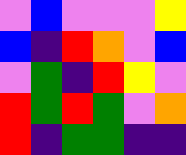[["violet", "blue", "violet", "violet", "violet", "yellow"], ["blue", "indigo", "red", "orange", "violet", "blue"], ["violet", "green", "indigo", "red", "yellow", "violet"], ["red", "green", "red", "green", "violet", "orange"], ["red", "indigo", "green", "green", "indigo", "indigo"]]